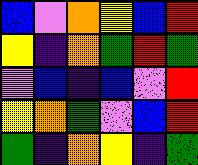[["blue", "violet", "orange", "yellow", "blue", "red"], ["yellow", "indigo", "orange", "green", "red", "green"], ["violet", "blue", "indigo", "blue", "violet", "red"], ["yellow", "orange", "green", "violet", "blue", "red"], ["green", "indigo", "orange", "yellow", "indigo", "green"]]